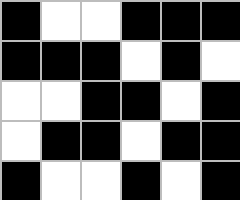[["black", "white", "white", "black", "black", "black"], ["black", "black", "black", "white", "black", "white"], ["white", "white", "black", "black", "white", "black"], ["white", "black", "black", "white", "black", "black"], ["black", "white", "white", "black", "white", "black"]]